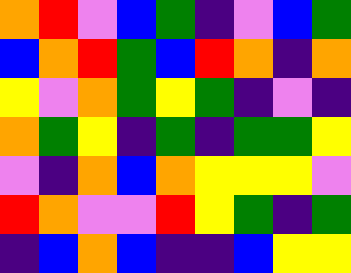[["orange", "red", "violet", "blue", "green", "indigo", "violet", "blue", "green"], ["blue", "orange", "red", "green", "blue", "red", "orange", "indigo", "orange"], ["yellow", "violet", "orange", "green", "yellow", "green", "indigo", "violet", "indigo"], ["orange", "green", "yellow", "indigo", "green", "indigo", "green", "green", "yellow"], ["violet", "indigo", "orange", "blue", "orange", "yellow", "yellow", "yellow", "violet"], ["red", "orange", "violet", "violet", "red", "yellow", "green", "indigo", "green"], ["indigo", "blue", "orange", "blue", "indigo", "indigo", "blue", "yellow", "yellow"]]